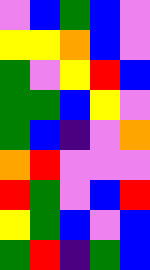[["violet", "blue", "green", "blue", "violet"], ["yellow", "yellow", "orange", "blue", "violet"], ["green", "violet", "yellow", "red", "blue"], ["green", "green", "blue", "yellow", "violet"], ["green", "blue", "indigo", "violet", "orange"], ["orange", "red", "violet", "violet", "violet"], ["red", "green", "violet", "blue", "red"], ["yellow", "green", "blue", "violet", "blue"], ["green", "red", "indigo", "green", "blue"]]